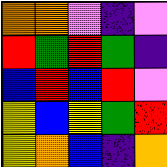[["orange", "orange", "violet", "indigo", "violet"], ["red", "green", "red", "green", "indigo"], ["blue", "red", "blue", "red", "violet"], ["yellow", "blue", "yellow", "green", "red"], ["yellow", "orange", "blue", "indigo", "orange"]]